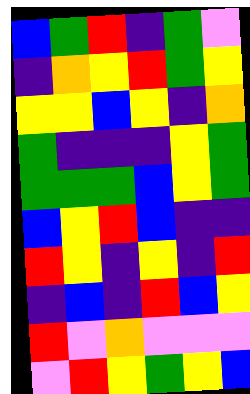[["blue", "green", "red", "indigo", "green", "violet"], ["indigo", "orange", "yellow", "red", "green", "yellow"], ["yellow", "yellow", "blue", "yellow", "indigo", "orange"], ["green", "indigo", "indigo", "indigo", "yellow", "green"], ["green", "green", "green", "blue", "yellow", "green"], ["blue", "yellow", "red", "blue", "indigo", "indigo"], ["red", "yellow", "indigo", "yellow", "indigo", "red"], ["indigo", "blue", "indigo", "red", "blue", "yellow"], ["red", "violet", "orange", "violet", "violet", "violet"], ["violet", "red", "yellow", "green", "yellow", "blue"]]